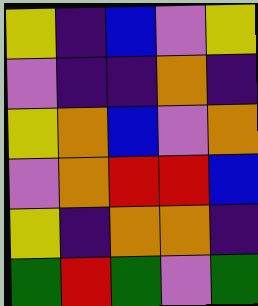[["yellow", "indigo", "blue", "violet", "yellow"], ["violet", "indigo", "indigo", "orange", "indigo"], ["yellow", "orange", "blue", "violet", "orange"], ["violet", "orange", "red", "red", "blue"], ["yellow", "indigo", "orange", "orange", "indigo"], ["green", "red", "green", "violet", "green"]]